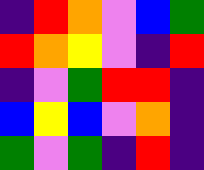[["indigo", "red", "orange", "violet", "blue", "green"], ["red", "orange", "yellow", "violet", "indigo", "red"], ["indigo", "violet", "green", "red", "red", "indigo"], ["blue", "yellow", "blue", "violet", "orange", "indigo"], ["green", "violet", "green", "indigo", "red", "indigo"]]